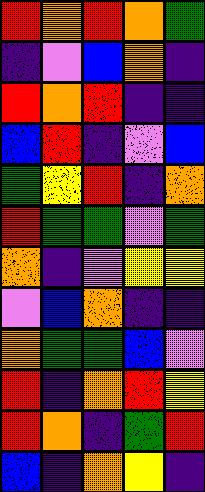[["red", "orange", "red", "orange", "green"], ["indigo", "violet", "blue", "orange", "indigo"], ["red", "orange", "red", "indigo", "indigo"], ["blue", "red", "indigo", "violet", "blue"], ["green", "yellow", "red", "indigo", "orange"], ["red", "green", "green", "violet", "green"], ["orange", "indigo", "violet", "yellow", "yellow"], ["violet", "blue", "orange", "indigo", "indigo"], ["orange", "green", "green", "blue", "violet"], ["red", "indigo", "orange", "red", "yellow"], ["red", "orange", "indigo", "green", "red"], ["blue", "indigo", "orange", "yellow", "indigo"]]